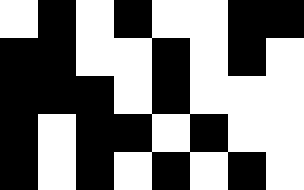[["white", "black", "white", "black", "white", "white", "black", "black"], ["black", "black", "white", "white", "black", "white", "black", "white"], ["black", "black", "black", "white", "black", "white", "white", "white"], ["black", "white", "black", "black", "white", "black", "white", "white"], ["black", "white", "black", "white", "black", "white", "black", "white"]]